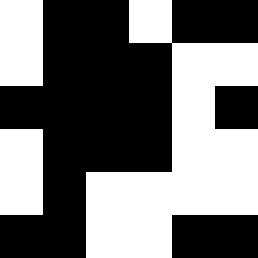[["white", "black", "black", "white", "black", "black"], ["white", "black", "black", "black", "white", "white"], ["black", "black", "black", "black", "white", "black"], ["white", "black", "black", "black", "white", "white"], ["white", "black", "white", "white", "white", "white"], ["black", "black", "white", "white", "black", "black"]]